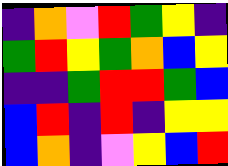[["indigo", "orange", "violet", "red", "green", "yellow", "indigo"], ["green", "red", "yellow", "green", "orange", "blue", "yellow"], ["indigo", "indigo", "green", "red", "red", "green", "blue"], ["blue", "red", "indigo", "red", "indigo", "yellow", "yellow"], ["blue", "orange", "indigo", "violet", "yellow", "blue", "red"]]